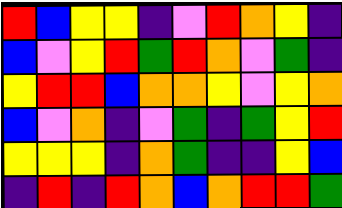[["red", "blue", "yellow", "yellow", "indigo", "violet", "red", "orange", "yellow", "indigo"], ["blue", "violet", "yellow", "red", "green", "red", "orange", "violet", "green", "indigo"], ["yellow", "red", "red", "blue", "orange", "orange", "yellow", "violet", "yellow", "orange"], ["blue", "violet", "orange", "indigo", "violet", "green", "indigo", "green", "yellow", "red"], ["yellow", "yellow", "yellow", "indigo", "orange", "green", "indigo", "indigo", "yellow", "blue"], ["indigo", "red", "indigo", "red", "orange", "blue", "orange", "red", "red", "green"]]